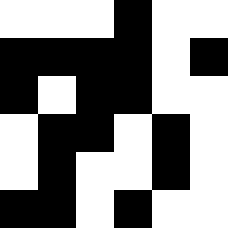[["white", "white", "white", "black", "white", "white"], ["black", "black", "black", "black", "white", "black"], ["black", "white", "black", "black", "white", "white"], ["white", "black", "black", "white", "black", "white"], ["white", "black", "white", "white", "black", "white"], ["black", "black", "white", "black", "white", "white"]]